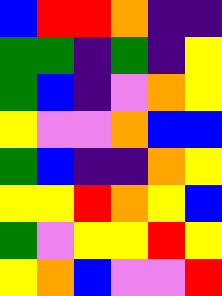[["blue", "red", "red", "orange", "indigo", "indigo"], ["green", "green", "indigo", "green", "indigo", "yellow"], ["green", "blue", "indigo", "violet", "orange", "yellow"], ["yellow", "violet", "violet", "orange", "blue", "blue"], ["green", "blue", "indigo", "indigo", "orange", "yellow"], ["yellow", "yellow", "red", "orange", "yellow", "blue"], ["green", "violet", "yellow", "yellow", "red", "yellow"], ["yellow", "orange", "blue", "violet", "violet", "red"]]